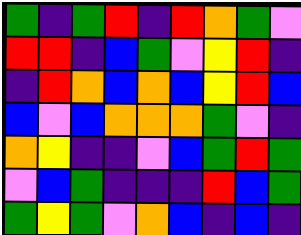[["green", "indigo", "green", "red", "indigo", "red", "orange", "green", "violet"], ["red", "red", "indigo", "blue", "green", "violet", "yellow", "red", "indigo"], ["indigo", "red", "orange", "blue", "orange", "blue", "yellow", "red", "blue"], ["blue", "violet", "blue", "orange", "orange", "orange", "green", "violet", "indigo"], ["orange", "yellow", "indigo", "indigo", "violet", "blue", "green", "red", "green"], ["violet", "blue", "green", "indigo", "indigo", "indigo", "red", "blue", "green"], ["green", "yellow", "green", "violet", "orange", "blue", "indigo", "blue", "indigo"]]